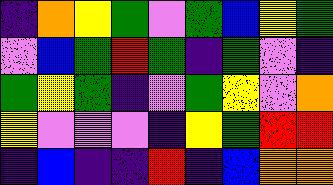[["indigo", "orange", "yellow", "green", "violet", "green", "blue", "yellow", "green"], ["violet", "blue", "green", "red", "green", "indigo", "green", "violet", "indigo"], ["green", "yellow", "green", "indigo", "violet", "green", "yellow", "violet", "orange"], ["yellow", "violet", "violet", "violet", "indigo", "yellow", "green", "red", "red"], ["indigo", "blue", "indigo", "indigo", "red", "indigo", "blue", "orange", "orange"]]